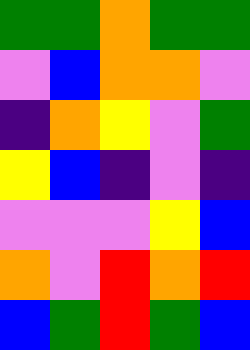[["green", "green", "orange", "green", "green"], ["violet", "blue", "orange", "orange", "violet"], ["indigo", "orange", "yellow", "violet", "green"], ["yellow", "blue", "indigo", "violet", "indigo"], ["violet", "violet", "violet", "yellow", "blue"], ["orange", "violet", "red", "orange", "red"], ["blue", "green", "red", "green", "blue"]]